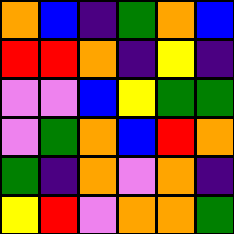[["orange", "blue", "indigo", "green", "orange", "blue"], ["red", "red", "orange", "indigo", "yellow", "indigo"], ["violet", "violet", "blue", "yellow", "green", "green"], ["violet", "green", "orange", "blue", "red", "orange"], ["green", "indigo", "orange", "violet", "orange", "indigo"], ["yellow", "red", "violet", "orange", "orange", "green"]]